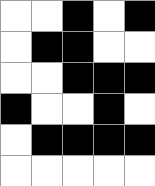[["white", "white", "black", "white", "black"], ["white", "black", "black", "white", "white"], ["white", "white", "black", "black", "black"], ["black", "white", "white", "black", "white"], ["white", "black", "black", "black", "black"], ["white", "white", "white", "white", "white"]]